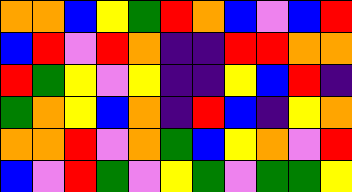[["orange", "orange", "blue", "yellow", "green", "red", "orange", "blue", "violet", "blue", "red"], ["blue", "red", "violet", "red", "orange", "indigo", "indigo", "red", "red", "orange", "orange"], ["red", "green", "yellow", "violet", "yellow", "indigo", "indigo", "yellow", "blue", "red", "indigo"], ["green", "orange", "yellow", "blue", "orange", "indigo", "red", "blue", "indigo", "yellow", "orange"], ["orange", "orange", "red", "violet", "orange", "green", "blue", "yellow", "orange", "violet", "red"], ["blue", "violet", "red", "green", "violet", "yellow", "green", "violet", "green", "green", "yellow"]]